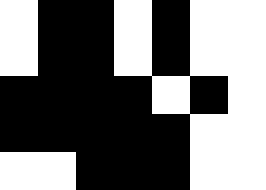[["white", "black", "black", "white", "black", "white", "white"], ["white", "black", "black", "white", "black", "white", "white"], ["black", "black", "black", "black", "white", "black", "white"], ["black", "black", "black", "black", "black", "white", "white"], ["white", "white", "black", "black", "black", "white", "white"]]